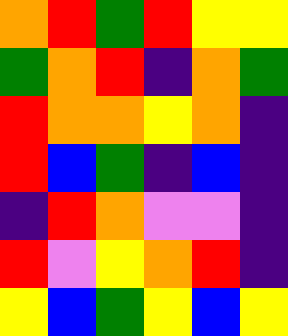[["orange", "red", "green", "red", "yellow", "yellow"], ["green", "orange", "red", "indigo", "orange", "green"], ["red", "orange", "orange", "yellow", "orange", "indigo"], ["red", "blue", "green", "indigo", "blue", "indigo"], ["indigo", "red", "orange", "violet", "violet", "indigo"], ["red", "violet", "yellow", "orange", "red", "indigo"], ["yellow", "blue", "green", "yellow", "blue", "yellow"]]